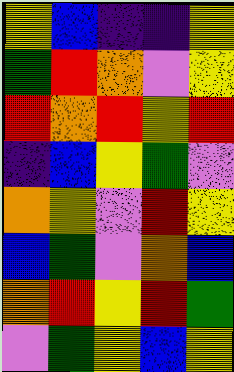[["yellow", "blue", "indigo", "indigo", "yellow"], ["green", "red", "orange", "violet", "yellow"], ["red", "orange", "red", "yellow", "red"], ["indigo", "blue", "yellow", "green", "violet"], ["orange", "yellow", "violet", "red", "yellow"], ["blue", "green", "violet", "orange", "blue"], ["orange", "red", "yellow", "red", "green"], ["violet", "green", "yellow", "blue", "yellow"]]